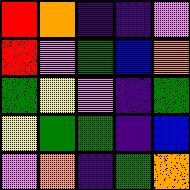[["red", "orange", "indigo", "indigo", "violet"], ["red", "violet", "green", "blue", "orange"], ["green", "yellow", "violet", "indigo", "green"], ["yellow", "green", "green", "indigo", "blue"], ["violet", "orange", "indigo", "green", "orange"]]